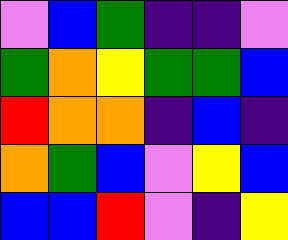[["violet", "blue", "green", "indigo", "indigo", "violet"], ["green", "orange", "yellow", "green", "green", "blue"], ["red", "orange", "orange", "indigo", "blue", "indigo"], ["orange", "green", "blue", "violet", "yellow", "blue"], ["blue", "blue", "red", "violet", "indigo", "yellow"]]